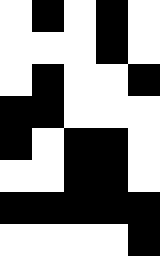[["white", "black", "white", "black", "white"], ["white", "white", "white", "black", "white"], ["white", "black", "white", "white", "black"], ["black", "black", "white", "white", "white"], ["black", "white", "black", "black", "white"], ["white", "white", "black", "black", "white"], ["black", "black", "black", "black", "black"], ["white", "white", "white", "white", "black"]]